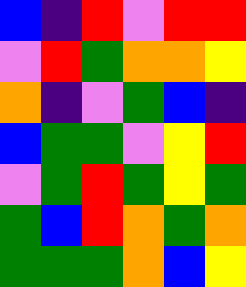[["blue", "indigo", "red", "violet", "red", "red"], ["violet", "red", "green", "orange", "orange", "yellow"], ["orange", "indigo", "violet", "green", "blue", "indigo"], ["blue", "green", "green", "violet", "yellow", "red"], ["violet", "green", "red", "green", "yellow", "green"], ["green", "blue", "red", "orange", "green", "orange"], ["green", "green", "green", "orange", "blue", "yellow"]]